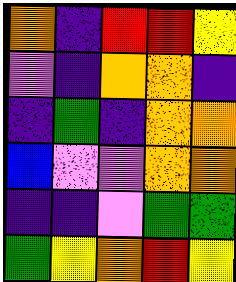[["orange", "indigo", "red", "red", "yellow"], ["violet", "indigo", "orange", "orange", "indigo"], ["indigo", "green", "indigo", "orange", "orange"], ["blue", "violet", "violet", "orange", "orange"], ["indigo", "indigo", "violet", "green", "green"], ["green", "yellow", "orange", "red", "yellow"]]